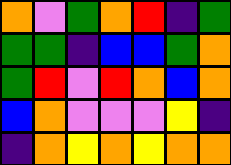[["orange", "violet", "green", "orange", "red", "indigo", "green"], ["green", "green", "indigo", "blue", "blue", "green", "orange"], ["green", "red", "violet", "red", "orange", "blue", "orange"], ["blue", "orange", "violet", "violet", "violet", "yellow", "indigo"], ["indigo", "orange", "yellow", "orange", "yellow", "orange", "orange"]]